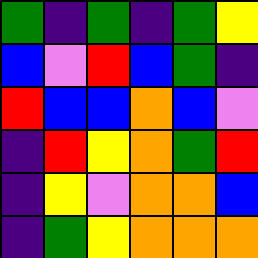[["green", "indigo", "green", "indigo", "green", "yellow"], ["blue", "violet", "red", "blue", "green", "indigo"], ["red", "blue", "blue", "orange", "blue", "violet"], ["indigo", "red", "yellow", "orange", "green", "red"], ["indigo", "yellow", "violet", "orange", "orange", "blue"], ["indigo", "green", "yellow", "orange", "orange", "orange"]]